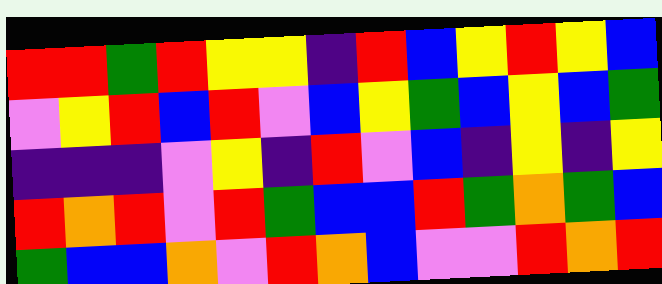[["red", "red", "green", "red", "yellow", "yellow", "indigo", "red", "blue", "yellow", "red", "yellow", "blue"], ["violet", "yellow", "red", "blue", "red", "violet", "blue", "yellow", "green", "blue", "yellow", "blue", "green"], ["indigo", "indigo", "indigo", "violet", "yellow", "indigo", "red", "violet", "blue", "indigo", "yellow", "indigo", "yellow"], ["red", "orange", "red", "violet", "red", "green", "blue", "blue", "red", "green", "orange", "green", "blue"], ["green", "blue", "blue", "orange", "violet", "red", "orange", "blue", "violet", "violet", "red", "orange", "red"]]